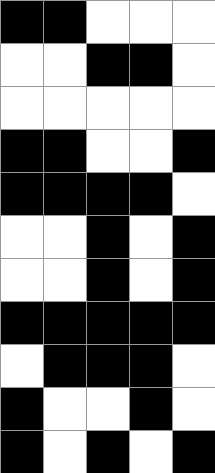[["black", "black", "white", "white", "white"], ["white", "white", "black", "black", "white"], ["white", "white", "white", "white", "white"], ["black", "black", "white", "white", "black"], ["black", "black", "black", "black", "white"], ["white", "white", "black", "white", "black"], ["white", "white", "black", "white", "black"], ["black", "black", "black", "black", "black"], ["white", "black", "black", "black", "white"], ["black", "white", "white", "black", "white"], ["black", "white", "black", "white", "black"]]